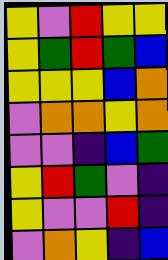[["yellow", "violet", "red", "yellow", "yellow"], ["yellow", "green", "red", "green", "blue"], ["yellow", "yellow", "yellow", "blue", "orange"], ["violet", "orange", "orange", "yellow", "orange"], ["violet", "violet", "indigo", "blue", "green"], ["yellow", "red", "green", "violet", "indigo"], ["yellow", "violet", "violet", "red", "indigo"], ["violet", "orange", "yellow", "indigo", "blue"]]